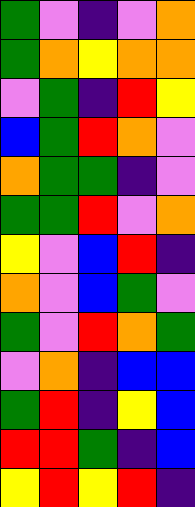[["green", "violet", "indigo", "violet", "orange"], ["green", "orange", "yellow", "orange", "orange"], ["violet", "green", "indigo", "red", "yellow"], ["blue", "green", "red", "orange", "violet"], ["orange", "green", "green", "indigo", "violet"], ["green", "green", "red", "violet", "orange"], ["yellow", "violet", "blue", "red", "indigo"], ["orange", "violet", "blue", "green", "violet"], ["green", "violet", "red", "orange", "green"], ["violet", "orange", "indigo", "blue", "blue"], ["green", "red", "indigo", "yellow", "blue"], ["red", "red", "green", "indigo", "blue"], ["yellow", "red", "yellow", "red", "indigo"]]